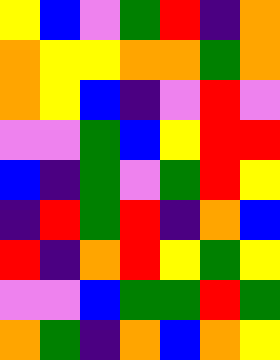[["yellow", "blue", "violet", "green", "red", "indigo", "orange"], ["orange", "yellow", "yellow", "orange", "orange", "green", "orange"], ["orange", "yellow", "blue", "indigo", "violet", "red", "violet"], ["violet", "violet", "green", "blue", "yellow", "red", "red"], ["blue", "indigo", "green", "violet", "green", "red", "yellow"], ["indigo", "red", "green", "red", "indigo", "orange", "blue"], ["red", "indigo", "orange", "red", "yellow", "green", "yellow"], ["violet", "violet", "blue", "green", "green", "red", "green"], ["orange", "green", "indigo", "orange", "blue", "orange", "yellow"]]